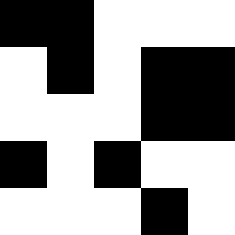[["black", "black", "white", "white", "white"], ["white", "black", "white", "black", "black"], ["white", "white", "white", "black", "black"], ["black", "white", "black", "white", "white"], ["white", "white", "white", "black", "white"]]